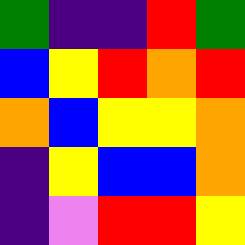[["green", "indigo", "indigo", "red", "green"], ["blue", "yellow", "red", "orange", "red"], ["orange", "blue", "yellow", "yellow", "orange"], ["indigo", "yellow", "blue", "blue", "orange"], ["indigo", "violet", "red", "red", "yellow"]]